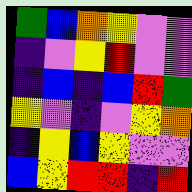[["green", "blue", "orange", "yellow", "violet", "violet"], ["indigo", "violet", "yellow", "red", "violet", "violet"], ["indigo", "blue", "indigo", "blue", "red", "green"], ["yellow", "violet", "indigo", "violet", "yellow", "orange"], ["indigo", "yellow", "blue", "yellow", "violet", "violet"], ["blue", "yellow", "red", "red", "indigo", "red"]]